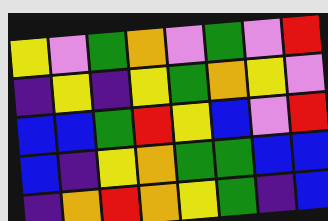[["yellow", "violet", "green", "orange", "violet", "green", "violet", "red"], ["indigo", "yellow", "indigo", "yellow", "green", "orange", "yellow", "violet"], ["blue", "blue", "green", "red", "yellow", "blue", "violet", "red"], ["blue", "indigo", "yellow", "orange", "green", "green", "blue", "blue"], ["indigo", "orange", "red", "orange", "yellow", "green", "indigo", "blue"]]